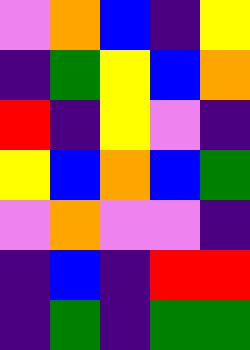[["violet", "orange", "blue", "indigo", "yellow"], ["indigo", "green", "yellow", "blue", "orange"], ["red", "indigo", "yellow", "violet", "indigo"], ["yellow", "blue", "orange", "blue", "green"], ["violet", "orange", "violet", "violet", "indigo"], ["indigo", "blue", "indigo", "red", "red"], ["indigo", "green", "indigo", "green", "green"]]